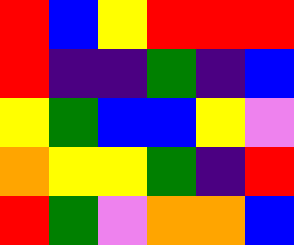[["red", "blue", "yellow", "red", "red", "red"], ["red", "indigo", "indigo", "green", "indigo", "blue"], ["yellow", "green", "blue", "blue", "yellow", "violet"], ["orange", "yellow", "yellow", "green", "indigo", "red"], ["red", "green", "violet", "orange", "orange", "blue"]]